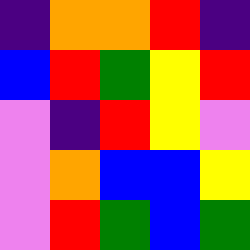[["indigo", "orange", "orange", "red", "indigo"], ["blue", "red", "green", "yellow", "red"], ["violet", "indigo", "red", "yellow", "violet"], ["violet", "orange", "blue", "blue", "yellow"], ["violet", "red", "green", "blue", "green"]]